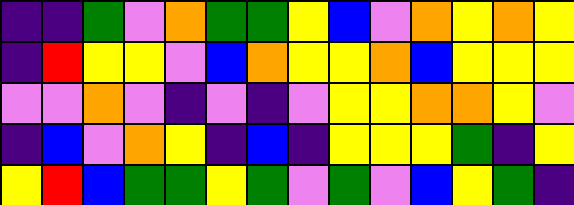[["indigo", "indigo", "green", "violet", "orange", "green", "green", "yellow", "blue", "violet", "orange", "yellow", "orange", "yellow"], ["indigo", "red", "yellow", "yellow", "violet", "blue", "orange", "yellow", "yellow", "orange", "blue", "yellow", "yellow", "yellow"], ["violet", "violet", "orange", "violet", "indigo", "violet", "indigo", "violet", "yellow", "yellow", "orange", "orange", "yellow", "violet"], ["indigo", "blue", "violet", "orange", "yellow", "indigo", "blue", "indigo", "yellow", "yellow", "yellow", "green", "indigo", "yellow"], ["yellow", "red", "blue", "green", "green", "yellow", "green", "violet", "green", "violet", "blue", "yellow", "green", "indigo"]]